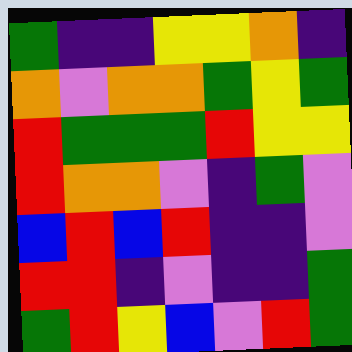[["green", "indigo", "indigo", "yellow", "yellow", "orange", "indigo"], ["orange", "violet", "orange", "orange", "green", "yellow", "green"], ["red", "green", "green", "green", "red", "yellow", "yellow"], ["red", "orange", "orange", "violet", "indigo", "green", "violet"], ["blue", "red", "blue", "red", "indigo", "indigo", "violet"], ["red", "red", "indigo", "violet", "indigo", "indigo", "green"], ["green", "red", "yellow", "blue", "violet", "red", "green"]]